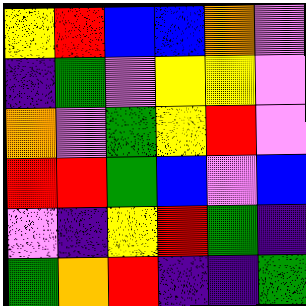[["yellow", "red", "blue", "blue", "orange", "violet"], ["indigo", "green", "violet", "yellow", "yellow", "violet"], ["orange", "violet", "green", "yellow", "red", "violet"], ["red", "red", "green", "blue", "violet", "blue"], ["violet", "indigo", "yellow", "red", "green", "indigo"], ["green", "orange", "red", "indigo", "indigo", "green"]]